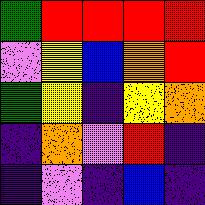[["green", "red", "red", "red", "red"], ["violet", "yellow", "blue", "orange", "red"], ["green", "yellow", "indigo", "yellow", "orange"], ["indigo", "orange", "violet", "red", "indigo"], ["indigo", "violet", "indigo", "blue", "indigo"]]